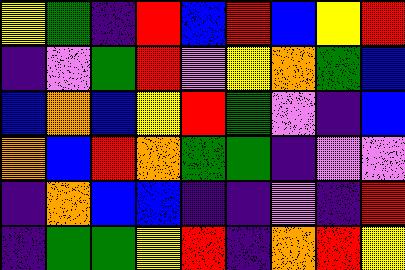[["yellow", "green", "indigo", "red", "blue", "red", "blue", "yellow", "red"], ["indigo", "violet", "green", "red", "violet", "yellow", "orange", "green", "blue"], ["blue", "orange", "blue", "yellow", "red", "green", "violet", "indigo", "blue"], ["orange", "blue", "red", "orange", "green", "green", "indigo", "violet", "violet"], ["indigo", "orange", "blue", "blue", "indigo", "indigo", "violet", "indigo", "red"], ["indigo", "green", "green", "yellow", "red", "indigo", "orange", "red", "yellow"]]